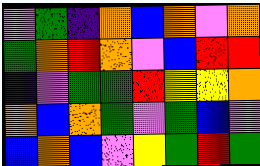[["violet", "green", "indigo", "orange", "blue", "orange", "violet", "orange"], ["green", "orange", "red", "orange", "violet", "blue", "red", "red"], ["indigo", "violet", "green", "green", "red", "yellow", "yellow", "orange"], ["orange", "blue", "orange", "green", "violet", "green", "blue", "violet"], ["blue", "orange", "blue", "violet", "yellow", "green", "red", "green"]]